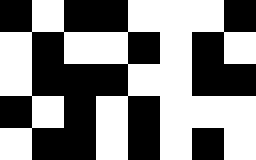[["black", "white", "black", "black", "white", "white", "white", "black"], ["white", "black", "white", "white", "black", "white", "black", "white"], ["white", "black", "black", "black", "white", "white", "black", "black"], ["black", "white", "black", "white", "black", "white", "white", "white"], ["white", "black", "black", "white", "black", "white", "black", "white"]]